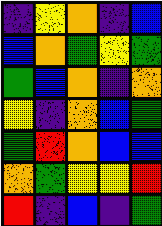[["indigo", "yellow", "orange", "indigo", "blue"], ["blue", "orange", "green", "yellow", "green"], ["green", "blue", "orange", "indigo", "orange"], ["yellow", "indigo", "orange", "blue", "green"], ["green", "red", "orange", "blue", "blue"], ["orange", "green", "yellow", "yellow", "red"], ["red", "indigo", "blue", "indigo", "green"]]